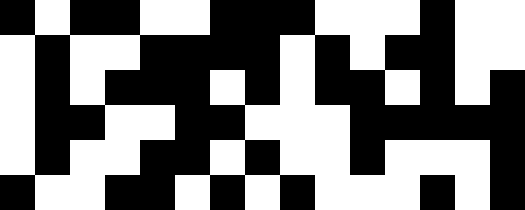[["black", "white", "black", "black", "white", "white", "black", "black", "black", "white", "white", "white", "black", "white", "white"], ["white", "black", "white", "white", "black", "black", "black", "black", "white", "black", "white", "black", "black", "white", "white"], ["white", "black", "white", "black", "black", "black", "white", "black", "white", "black", "black", "white", "black", "white", "black"], ["white", "black", "black", "white", "white", "black", "black", "white", "white", "white", "black", "black", "black", "black", "black"], ["white", "black", "white", "white", "black", "black", "white", "black", "white", "white", "black", "white", "white", "white", "black"], ["black", "white", "white", "black", "black", "white", "black", "white", "black", "white", "white", "white", "black", "white", "black"]]